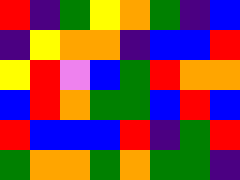[["red", "indigo", "green", "yellow", "orange", "green", "indigo", "blue"], ["indigo", "yellow", "orange", "orange", "indigo", "blue", "blue", "red"], ["yellow", "red", "violet", "blue", "green", "red", "orange", "orange"], ["blue", "red", "orange", "green", "green", "blue", "red", "blue"], ["red", "blue", "blue", "blue", "red", "indigo", "green", "red"], ["green", "orange", "orange", "green", "orange", "green", "green", "indigo"]]